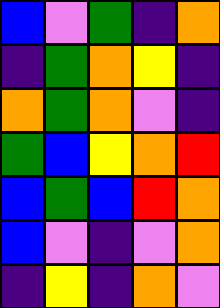[["blue", "violet", "green", "indigo", "orange"], ["indigo", "green", "orange", "yellow", "indigo"], ["orange", "green", "orange", "violet", "indigo"], ["green", "blue", "yellow", "orange", "red"], ["blue", "green", "blue", "red", "orange"], ["blue", "violet", "indigo", "violet", "orange"], ["indigo", "yellow", "indigo", "orange", "violet"]]